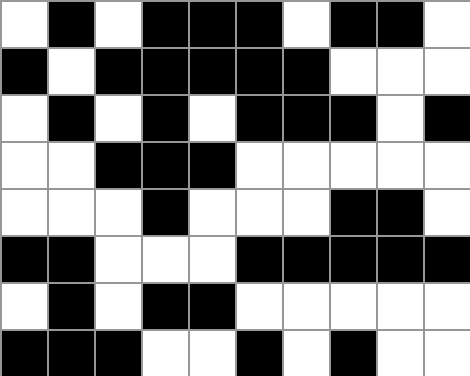[["white", "black", "white", "black", "black", "black", "white", "black", "black", "white"], ["black", "white", "black", "black", "black", "black", "black", "white", "white", "white"], ["white", "black", "white", "black", "white", "black", "black", "black", "white", "black"], ["white", "white", "black", "black", "black", "white", "white", "white", "white", "white"], ["white", "white", "white", "black", "white", "white", "white", "black", "black", "white"], ["black", "black", "white", "white", "white", "black", "black", "black", "black", "black"], ["white", "black", "white", "black", "black", "white", "white", "white", "white", "white"], ["black", "black", "black", "white", "white", "black", "white", "black", "white", "white"]]